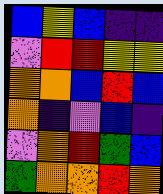[["blue", "yellow", "blue", "indigo", "indigo"], ["violet", "red", "red", "yellow", "yellow"], ["orange", "orange", "blue", "red", "blue"], ["orange", "indigo", "violet", "blue", "indigo"], ["violet", "orange", "red", "green", "blue"], ["green", "orange", "orange", "red", "orange"]]